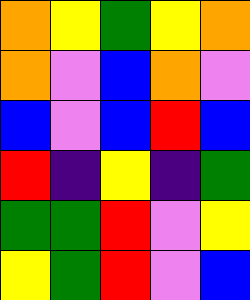[["orange", "yellow", "green", "yellow", "orange"], ["orange", "violet", "blue", "orange", "violet"], ["blue", "violet", "blue", "red", "blue"], ["red", "indigo", "yellow", "indigo", "green"], ["green", "green", "red", "violet", "yellow"], ["yellow", "green", "red", "violet", "blue"]]